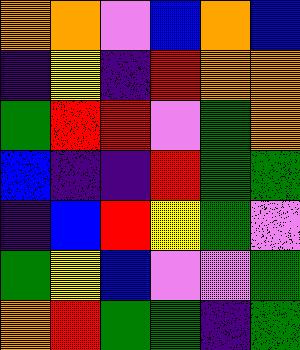[["orange", "orange", "violet", "blue", "orange", "blue"], ["indigo", "yellow", "indigo", "red", "orange", "orange"], ["green", "red", "red", "violet", "green", "orange"], ["blue", "indigo", "indigo", "red", "green", "green"], ["indigo", "blue", "red", "yellow", "green", "violet"], ["green", "yellow", "blue", "violet", "violet", "green"], ["orange", "red", "green", "green", "indigo", "green"]]